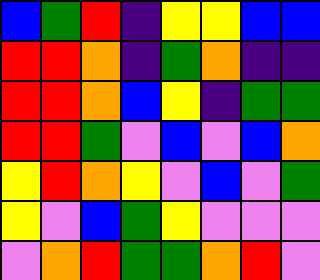[["blue", "green", "red", "indigo", "yellow", "yellow", "blue", "blue"], ["red", "red", "orange", "indigo", "green", "orange", "indigo", "indigo"], ["red", "red", "orange", "blue", "yellow", "indigo", "green", "green"], ["red", "red", "green", "violet", "blue", "violet", "blue", "orange"], ["yellow", "red", "orange", "yellow", "violet", "blue", "violet", "green"], ["yellow", "violet", "blue", "green", "yellow", "violet", "violet", "violet"], ["violet", "orange", "red", "green", "green", "orange", "red", "violet"]]